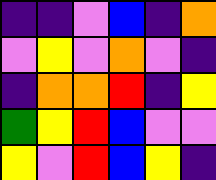[["indigo", "indigo", "violet", "blue", "indigo", "orange"], ["violet", "yellow", "violet", "orange", "violet", "indigo"], ["indigo", "orange", "orange", "red", "indigo", "yellow"], ["green", "yellow", "red", "blue", "violet", "violet"], ["yellow", "violet", "red", "blue", "yellow", "indigo"]]